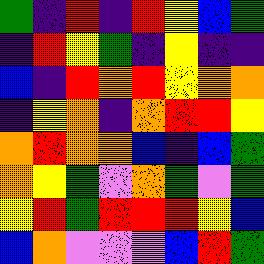[["green", "indigo", "red", "indigo", "red", "yellow", "blue", "green"], ["indigo", "red", "yellow", "green", "indigo", "yellow", "indigo", "indigo"], ["blue", "indigo", "red", "orange", "red", "yellow", "orange", "orange"], ["indigo", "yellow", "orange", "indigo", "orange", "red", "red", "yellow"], ["orange", "red", "orange", "orange", "blue", "indigo", "blue", "green"], ["orange", "yellow", "green", "violet", "orange", "green", "violet", "green"], ["yellow", "red", "green", "red", "red", "red", "yellow", "blue"], ["blue", "orange", "violet", "violet", "violet", "blue", "red", "green"]]